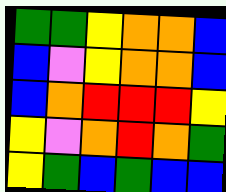[["green", "green", "yellow", "orange", "orange", "blue"], ["blue", "violet", "yellow", "orange", "orange", "blue"], ["blue", "orange", "red", "red", "red", "yellow"], ["yellow", "violet", "orange", "red", "orange", "green"], ["yellow", "green", "blue", "green", "blue", "blue"]]